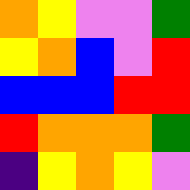[["orange", "yellow", "violet", "violet", "green"], ["yellow", "orange", "blue", "violet", "red"], ["blue", "blue", "blue", "red", "red"], ["red", "orange", "orange", "orange", "green"], ["indigo", "yellow", "orange", "yellow", "violet"]]